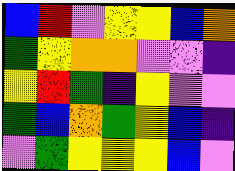[["blue", "red", "violet", "yellow", "yellow", "blue", "orange"], ["green", "yellow", "orange", "orange", "violet", "violet", "indigo"], ["yellow", "red", "green", "indigo", "yellow", "violet", "violet"], ["green", "blue", "orange", "green", "yellow", "blue", "indigo"], ["violet", "green", "yellow", "yellow", "yellow", "blue", "violet"]]